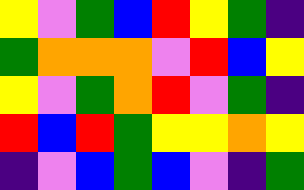[["yellow", "violet", "green", "blue", "red", "yellow", "green", "indigo"], ["green", "orange", "orange", "orange", "violet", "red", "blue", "yellow"], ["yellow", "violet", "green", "orange", "red", "violet", "green", "indigo"], ["red", "blue", "red", "green", "yellow", "yellow", "orange", "yellow"], ["indigo", "violet", "blue", "green", "blue", "violet", "indigo", "green"]]